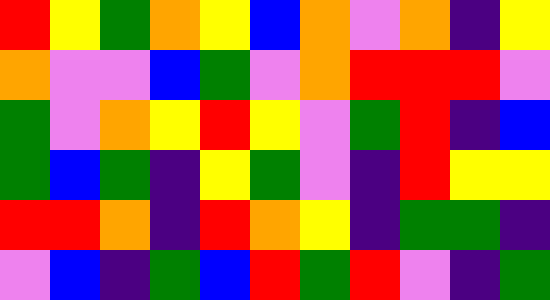[["red", "yellow", "green", "orange", "yellow", "blue", "orange", "violet", "orange", "indigo", "yellow"], ["orange", "violet", "violet", "blue", "green", "violet", "orange", "red", "red", "red", "violet"], ["green", "violet", "orange", "yellow", "red", "yellow", "violet", "green", "red", "indigo", "blue"], ["green", "blue", "green", "indigo", "yellow", "green", "violet", "indigo", "red", "yellow", "yellow"], ["red", "red", "orange", "indigo", "red", "orange", "yellow", "indigo", "green", "green", "indigo"], ["violet", "blue", "indigo", "green", "blue", "red", "green", "red", "violet", "indigo", "green"]]